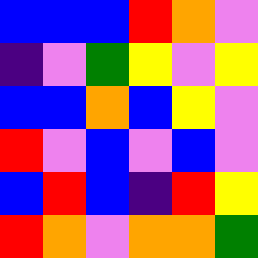[["blue", "blue", "blue", "red", "orange", "violet"], ["indigo", "violet", "green", "yellow", "violet", "yellow"], ["blue", "blue", "orange", "blue", "yellow", "violet"], ["red", "violet", "blue", "violet", "blue", "violet"], ["blue", "red", "blue", "indigo", "red", "yellow"], ["red", "orange", "violet", "orange", "orange", "green"]]